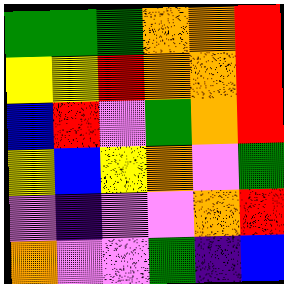[["green", "green", "green", "orange", "orange", "red"], ["yellow", "yellow", "red", "orange", "orange", "red"], ["blue", "red", "violet", "green", "orange", "red"], ["yellow", "blue", "yellow", "orange", "violet", "green"], ["violet", "indigo", "violet", "violet", "orange", "red"], ["orange", "violet", "violet", "green", "indigo", "blue"]]